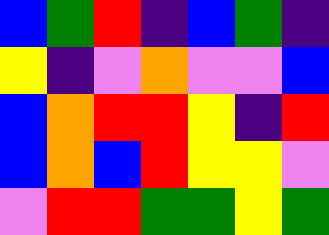[["blue", "green", "red", "indigo", "blue", "green", "indigo"], ["yellow", "indigo", "violet", "orange", "violet", "violet", "blue"], ["blue", "orange", "red", "red", "yellow", "indigo", "red"], ["blue", "orange", "blue", "red", "yellow", "yellow", "violet"], ["violet", "red", "red", "green", "green", "yellow", "green"]]